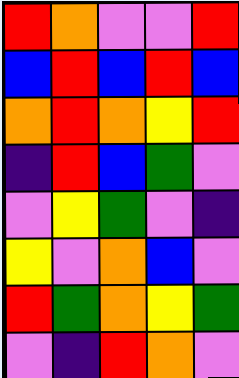[["red", "orange", "violet", "violet", "red"], ["blue", "red", "blue", "red", "blue"], ["orange", "red", "orange", "yellow", "red"], ["indigo", "red", "blue", "green", "violet"], ["violet", "yellow", "green", "violet", "indigo"], ["yellow", "violet", "orange", "blue", "violet"], ["red", "green", "orange", "yellow", "green"], ["violet", "indigo", "red", "orange", "violet"]]